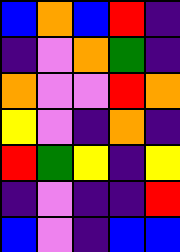[["blue", "orange", "blue", "red", "indigo"], ["indigo", "violet", "orange", "green", "indigo"], ["orange", "violet", "violet", "red", "orange"], ["yellow", "violet", "indigo", "orange", "indigo"], ["red", "green", "yellow", "indigo", "yellow"], ["indigo", "violet", "indigo", "indigo", "red"], ["blue", "violet", "indigo", "blue", "blue"]]